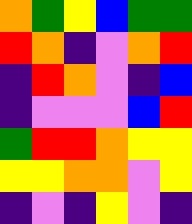[["orange", "green", "yellow", "blue", "green", "green"], ["red", "orange", "indigo", "violet", "orange", "red"], ["indigo", "red", "orange", "violet", "indigo", "blue"], ["indigo", "violet", "violet", "violet", "blue", "red"], ["green", "red", "red", "orange", "yellow", "yellow"], ["yellow", "yellow", "orange", "orange", "violet", "yellow"], ["indigo", "violet", "indigo", "yellow", "violet", "indigo"]]